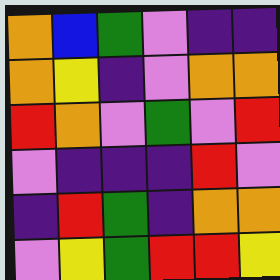[["orange", "blue", "green", "violet", "indigo", "indigo"], ["orange", "yellow", "indigo", "violet", "orange", "orange"], ["red", "orange", "violet", "green", "violet", "red"], ["violet", "indigo", "indigo", "indigo", "red", "violet"], ["indigo", "red", "green", "indigo", "orange", "orange"], ["violet", "yellow", "green", "red", "red", "yellow"]]